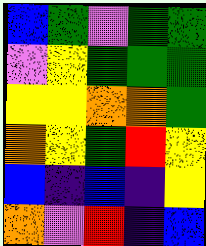[["blue", "green", "violet", "green", "green"], ["violet", "yellow", "green", "green", "green"], ["yellow", "yellow", "orange", "orange", "green"], ["orange", "yellow", "green", "red", "yellow"], ["blue", "indigo", "blue", "indigo", "yellow"], ["orange", "violet", "red", "indigo", "blue"]]